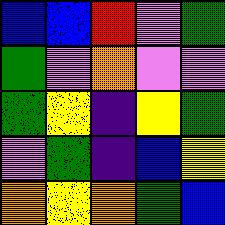[["blue", "blue", "red", "violet", "green"], ["green", "violet", "orange", "violet", "violet"], ["green", "yellow", "indigo", "yellow", "green"], ["violet", "green", "indigo", "blue", "yellow"], ["orange", "yellow", "orange", "green", "blue"]]